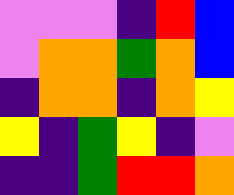[["violet", "violet", "violet", "indigo", "red", "blue"], ["violet", "orange", "orange", "green", "orange", "blue"], ["indigo", "orange", "orange", "indigo", "orange", "yellow"], ["yellow", "indigo", "green", "yellow", "indigo", "violet"], ["indigo", "indigo", "green", "red", "red", "orange"]]